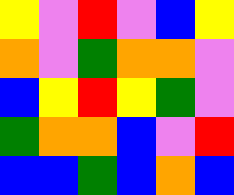[["yellow", "violet", "red", "violet", "blue", "yellow"], ["orange", "violet", "green", "orange", "orange", "violet"], ["blue", "yellow", "red", "yellow", "green", "violet"], ["green", "orange", "orange", "blue", "violet", "red"], ["blue", "blue", "green", "blue", "orange", "blue"]]